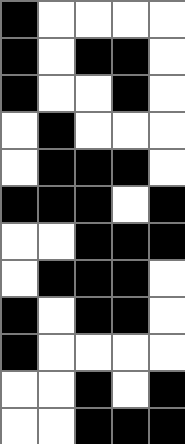[["black", "white", "white", "white", "white"], ["black", "white", "black", "black", "white"], ["black", "white", "white", "black", "white"], ["white", "black", "white", "white", "white"], ["white", "black", "black", "black", "white"], ["black", "black", "black", "white", "black"], ["white", "white", "black", "black", "black"], ["white", "black", "black", "black", "white"], ["black", "white", "black", "black", "white"], ["black", "white", "white", "white", "white"], ["white", "white", "black", "white", "black"], ["white", "white", "black", "black", "black"]]